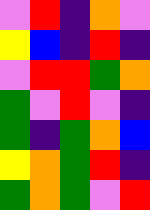[["violet", "red", "indigo", "orange", "violet"], ["yellow", "blue", "indigo", "red", "indigo"], ["violet", "red", "red", "green", "orange"], ["green", "violet", "red", "violet", "indigo"], ["green", "indigo", "green", "orange", "blue"], ["yellow", "orange", "green", "red", "indigo"], ["green", "orange", "green", "violet", "red"]]